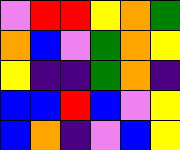[["violet", "red", "red", "yellow", "orange", "green"], ["orange", "blue", "violet", "green", "orange", "yellow"], ["yellow", "indigo", "indigo", "green", "orange", "indigo"], ["blue", "blue", "red", "blue", "violet", "yellow"], ["blue", "orange", "indigo", "violet", "blue", "yellow"]]